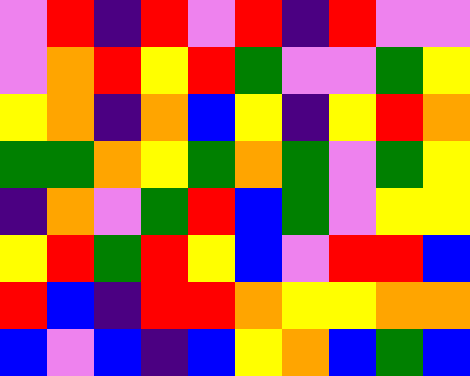[["violet", "red", "indigo", "red", "violet", "red", "indigo", "red", "violet", "violet"], ["violet", "orange", "red", "yellow", "red", "green", "violet", "violet", "green", "yellow"], ["yellow", "orange", "indigo", "orange", "blue", "yellow", "indigo", "yellow", "red", "orange"], ["green", "green", "orange", "yellow", "green", "orange", "green", "violet", "green", "yellow"], ["indigo", "orange", "violet", "green", "red", "blue", "green", "violet", "yellow", "yellow"], ["yellow", "red", "green", "red", "yellow", "blue", "violet", "red", "red", "blue"], ["red", "blue", "indigo", "red", "red", "orange", "yellow", "yellow", "orange", "orange"], ["blue", "violet", "blue", "indigo", "blue", "yellow", "orange", "blue", "green", "blue"]]